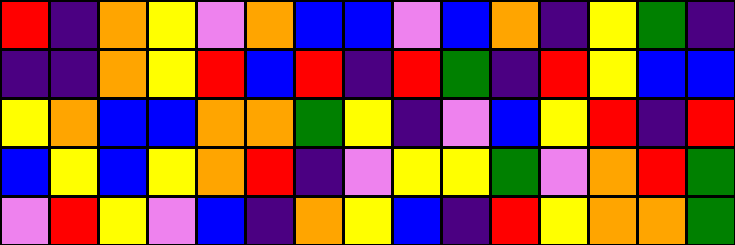[["red", "indigo", "orange", "yellow", "violet", "orange", "blue", "blue", "violet", "blue", "orange", "indigo", "yellow", "green", "indigo"], ["indigo", "indigo", "orange", "yellow", "red", "blue", "red", "indigo", "red", "green", "indigo", "red", "yellow", "blue", "blue"], ["yellow", "orange", "blue", "blue", "orange", "orange", "green", "yellow", "indigo", "violet", "blue", "yellow", "red", "indigo", "red"], ["blue", "yellow", "blue", "yellow", "orange", "red", "indigo", "violet", "yellow", "yellow", "green", "violet", "orange", "red", "green"], ["violet", "red", "yellow", "violet", "blue", "indigo", "orange", "yellow", "blue", "indigo", "red", "yellow", "orange", "orange", "green"]]